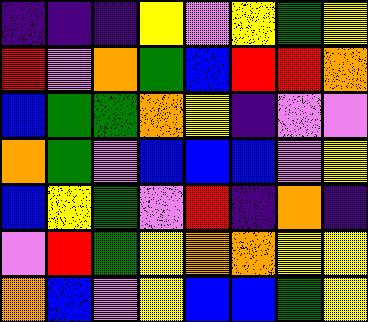[["indigo", "indigo", "indigo", "yellow", "violet", "yellow", "green", "yellow"], ["red", "violet", "orange", "green", "blue", "red", "red", "orange"], ["blue", "green", "green", "orange", "yellow", "indigo", "violet", "violet"], ["orange", "green", "violet", "blue", "blue", "blue", "violet", "yellow"], ["blue", "yellow", "green", "violet", "red", "indigo", "orange", "indigo"], ["violet", "red", "green", "yellow", "orange", "orange", "yellow", "yellow"], ["orange", "blue", "violet", "yellow", "blue", "blue", "green", "yellow"]]